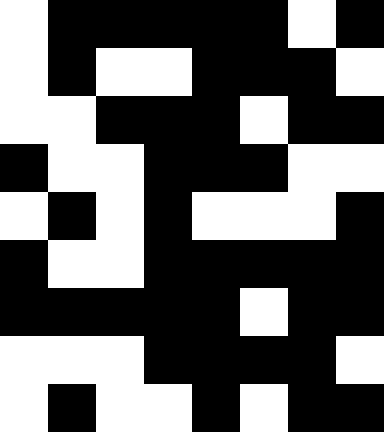[["white", "black", "black", "black", "black", "black", "white", "black"], ["white", "black", "white", "white", "black", "black", "black", "white"], ["white", "white", "black", "black", "black", "white", "black", "black"], ["black", "white", "white", "black", "black", "black", "white", "white"], ["white", "black", "white", "black", "white", "white", "white", "black"], ["black", "white", "white", "black", "black", "black", "black", "black"], ["black", "black", "black", "black", "black", "white", "black", "black"], ["white", "white", "white", "black", "black", "black", "black", "white"], ["white", "black", "white", "white", "black", "white", "black", "black"]]